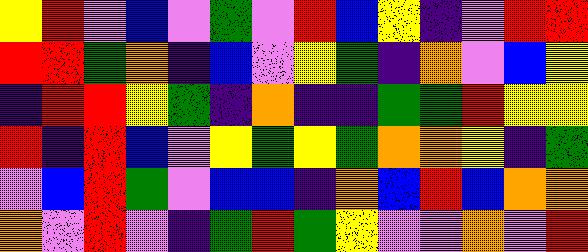[["yellow", "red", "violet", "blue", "violet", "green", "violet", "red", "blue", "yellow", "indigo", "violet", "red", "red"], ["red", "red", "green", "orange", "indigo", "blue", "violet", "yellow", "green", "indigo", "orange", "violet", "blue", "yellow"], ["indigo", "red", "red", "yellow", "green", "indigo", "orange", "indigo", "indigo", "green", "green", "red", "yellow", "yellow"], ["red", "indigo", "red", "blue", "violet", "yellow", "green", "yellow", "green", "orange", "orange", "yellow", "indigo", "green"], ["violet", "blue", "red", "green", "violet", "blue", "blue", "indigo", "orange", "blue", "red", "blue", "orange", "orange"], ["orange", "violet", "red", "violet", "indigo", "green", "red", "green", "yellow", "violet", "violet", "orange", "violet", "red"]]